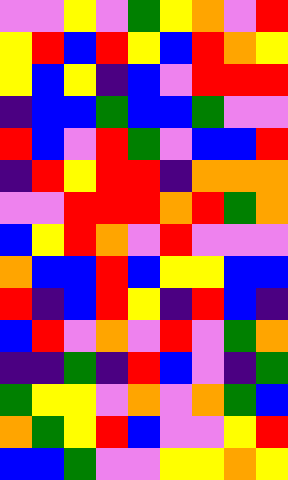[["violet", "violet", "yellow", "violet", "green", "yellow", "orange", "violet", "red"], ["yellow", "red", "blue", "red", "yellow", "blue", "red", "orange", "yellow"], ["yellow", "blue", "yellow", "indigo", "blue", "violet", "red", "red", "red"], ["indigo", "blue", "blue", "green", "blue", "blue", "green", "violet", "violet"], ["red", "blue", "violet", "red", "green", "violet", "blue", "blue", "red"], ["indigo", "red", "yellow", "red", "red", "indigo", "orange", "orange", "orange"], ["violet", "violet", "red", "red", "red", "orange", "red", "green", "orange"], ["blue", "yellow", "red", "orange", "violet", "red", "violet", "violet", "violet"], ["orange", "blue", "blue", "red", "blue", "yellow", "yellow", "blue", "blue"], ["red", "indigo", "blue", "red", "yellow", "indigo", "red", "blue", "indigo"], ["blue", "red", "violet", "orange", "violet", "red", "violet", "green", "orange"], ["indigo", "indigo", "green", "indigo", "red", "blue", "violet", "indigo", "green"], ["green", "yellow", "yellow", "violet", "orange", "violet", "orange", "green", "blue"], ["orange", "green", "yellow", "red", "blue", "violet", "violet", "yellow", "red"], ["blue", "blue", "green", "violet", "violet", "yellow", "yellow", "orange", "yellow"]]